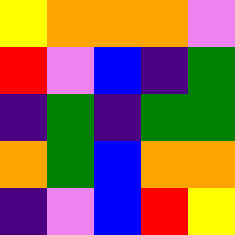[["yellow", "orange", "orange", "orange", "violet"], ["red", "violet", "blue", "indigo", "green"], ["indigo", "green", "indigo", "green", "green"], ["orange", "green", "blue", "orange", "orange"], ["indigo", "violet", "blue", "red", "yellow"]]